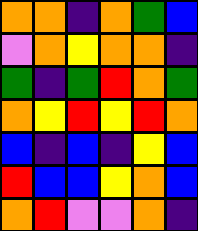[["orange", "orange", "indigo", "orange", "green", "blue"], ["violet", "orange", "yellow", "orange", "orange", "indigo"], ["green", "indigo", "green", "red", "orange", "green"], ["orange", "yellow", "red", "yellow", "red", "orange"], ["blue", "indigo", "blue", "indigo", "yellow", "blue"], ["red", "blue", "blue", "yellow", "orange", "blue"], ["orange", "red", "violet", "violet", "orange", "indigo"]]